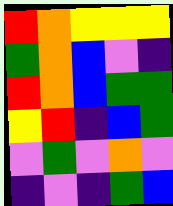[["red", "orange", "yellow", "yellow", "yellow"], ["green", "orange", "blue", "violet", "indigo"], ["red", "orange", "blue", "green", "green"], ["yellow", "red", "indigo", "blue", "green"], ["violet", "green", "violet", "orange", "violet"], ["indigo", "violet", "indigo", "green", "blue"]]